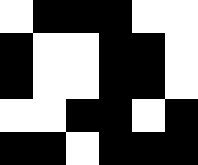[["white", "black", "black", "black", "white", "white"], ["black", "white", "white", "black", "black", "white"], ["black", "white", "white", "black", "black", "white"], ["white", "white", "black", "black", "white", "black"], ["black", "black", "white", "black", "black", "black"]]